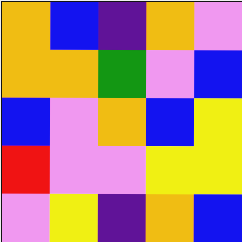[["orange", "blue", "indigo", "orange", "violet"], ["orange", "orange", "green", "violet", "blue"], ["blue", "violet", "orange", "blue", "yellow"], ["red", "violet", "violet", "yellow", "yellow"], ["violet", "yellow", "indigo", "orange", "blue"]]